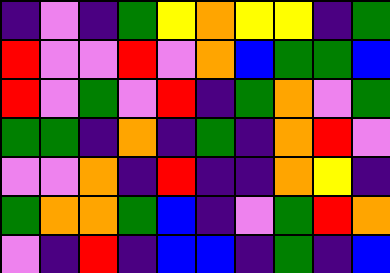[["indigo", "violet", "indigo", "green", "yellow", "orange", "yellow", "yellow", "indigo", "green"], ["red", "violet", "violet", "red", "violet", "orange", "blue", "green", "green", "blue"], ["red", "violet", "green", "violet", "red", "indigo", "green", "orange", "violet", "green"], ["green", "green", "indigo", "orange", "indigo", "green", "indigo", "orange", "red", "violet"], ["violet", "violet", "orange", "indigo", "red", "indigo", "indigo", "orange", "yellow", "indigo"], ["green", "orange", "orange", "green", "blue", "indigo", "violet", "green", "red", "orange"], ["violet", "indigo", "red", "indigo", "blue", "blue", "indigo", "green", "indigo", "blue"]]